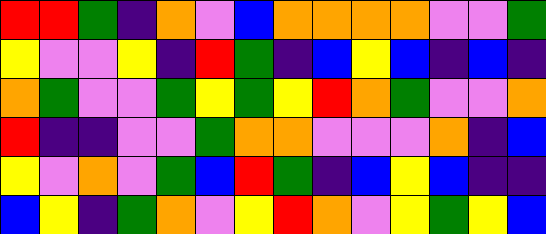[["red", "red", "green", "indigo", "orange", "violet", "blue", "orange", "orange", "orange", "orange", "violet", "violet", "green"], ["yellow", "violet", "violet", "yellow", "indigo", "red", "green", "indigo", "blue", "yellow", "blue", "indigo", "blue", "indigo"], ["orange", "green", "violet", "violet", "green", "yellow", "green", "yellow", "red", "orange", "green", "violet", "violet", "orange"], ["red", "indigo", "indigo", "violet", "violet", "green", "orange", "orange", "violet", "violet", "violet", "orange", "indigo", "blue"], ["yellow", "violet", "orange", "violet", "green", "blue", "red", "green", "indigo", "blue", "yellow", "blue", "indigo", "indigo"], ["blue", "yellow", "indigo", "green", "orange", "violet", "yellow", "red", "orange", "violet", "yellow", "green", "yellow", "blue"]]